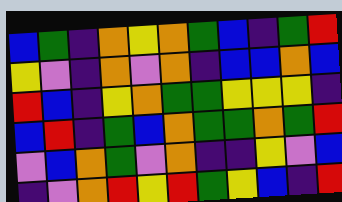[["blue", "green", "indigo", "orange", "yellow", "orange", "green", "blue", "indigo", "green", "red"], ["yellow", "violet", "indigo", "orange", "violet", "orange", "indigo", "blue", "blue", "orange", "blue"], ["red", "blue", "indigo", "yellow", "orange", "green", "green", "yellow", "yellow", "yellow", "indigo"], ["blue", "red", "indigo", "green", "blue", "orange", "green", "green", "orange", "green", "red"], ["violet", "blue", "orange", "green", "violet", "orange", "indigo", "indigo", "yellow", "violet", "blue"], ["indigo", "violet", "orange", "red", "yellow", "red", "green", "yellow", "blue", "indigo", "red"]]